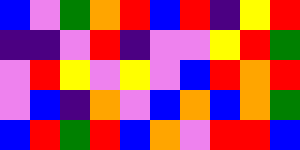[["blue", "violet", "green", "orange", "red", "blue", "red", "indigo", "yellow", "red"], ["indigo", "indigo", "violet", "red", "indigo", "violet", "violet", "yellow", "red", "green"], ["violet", "red", "yellow", "violet", "yellow", "violet", "blue", "red", "orange", "red"], ["violet", "blue", "indigo", "orange", "violet", "blue", "orange", "blue", "orange", "green"], ["blue", "red", "green", "red", "blue", "orange", "violet", "red", "red", "blue"]]